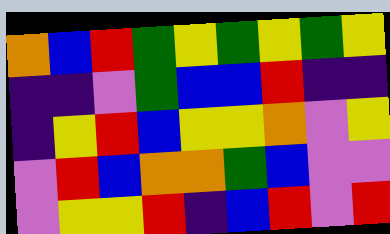[["orange", "blue", "red", "green", "yellow", "green", "yellow", "green", "yellow"], ["indigo", "indigo", "violet", "green", "blue", "blue", "red", "indigo", "indigo"], ["indigo", "yellow", "red", "blue", "yellow", "yellow", "orange", "violet", "yellow"], ["violet", "red", "blue", "orange", "orange", "green", "blue", "violet", "violet"], ["violet", "yellow", "yellow", "red", "indigo", "blue", "red", "violet", "red"]]